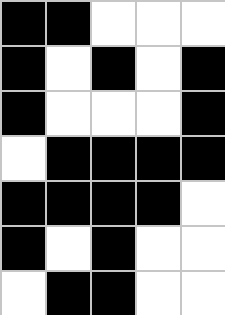[["black", "black", "white", "white", "white"], ["black", "white", "black", "white", "black"], ["black", "white", "white", "white", "black"], ["white", "black", "black", "black", "black"], ["black", "black", "black", "black", "white"], ["black", "white", "black", "white", "white"], ["white", "black", "black", "white", "white"]]